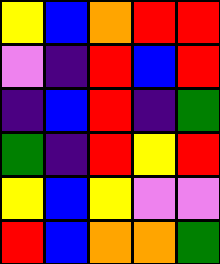[["yellow", "blue", "orange", "red", "red"], ["violet", "indigo", "red", "blue", "red"], ["indigo", "blue", "red", "indigo", "green"], ["green", "indigo", "red", "yellow", "red"], ["yellow", "blue", "yellow", "violet", "violet"], ["red", "blue", "orange", "orange", "green"]]